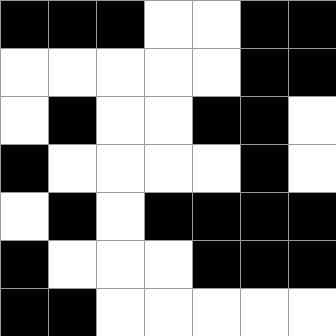[["black", "black", "black", "white", "white", "black", "black"], ["white", "white", "white", "white", "white", "black", "black"], ["white", "black", "white", "white", "black", "black", "white"], ["black", "white", "white", "white", "white", "black", "white"], ["white", "black", "white", "black", "black", "black", "black"], ["black", "white", "white", "white", "black", "black", "black"], ["black", "black", "white", "white", "white", "white", "white"]]